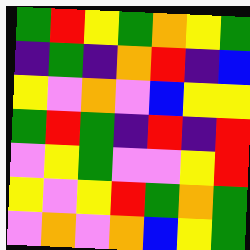[["green", "red", "yellow", "green", "orange", "yellow", "green"], ["indigo", "green", "indigo", "orange", "red", "indigo", "blue"], ["yellow", "violet", "orange", "violet", "blue", "yellow", "yellow"], ["green", "red", "green", "indigo", "red", "indigo", "red"], ["violet", "yellow", "green", "violet", "violet", "yellow", "red"], ["yellow", "violet", "yellow", "red", "green", "orange", "green"], ["violet", "orange", "violet", "orange", "blue", "yellow", "green"]]